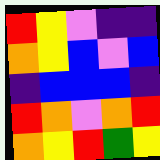[["red", "yellow", "violet", "indigo", "indigo"], ["orange", "yellow", "blue", "violet", "blue"], ["indigo", "blue", "blue", "blue", "indigo"], ["red", "orange", "violet", "orange", "red"], ["orange", "yellow", "red", "green", "yellow"]]